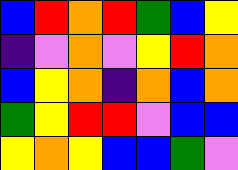[["blue", "red", "orange", "red", "green", "blue", "yellow"], ["indigo", "violet", "orange", "violet", "yellow", "red", "orange"], ["blue", "yellow", "orange", "indigo", "orange", "blue", "orange"], ["green", "yellow", "red", "red", "violet", "blue", "blue"], ["yellow", "orange", "yellow", "blue", "blue", "green", "violet"]]